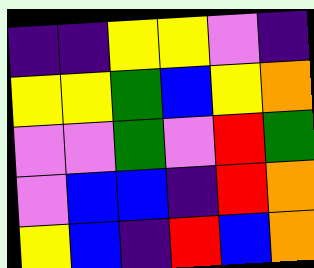[["indigo", "indigo", "yellow", "yellow", "violet", "indigo"], ["yellow", "yellow", "green", "blue", "yellow", "orange"], ["violet", "violet", "green", "violet", "red", "green"], ["violet", "blue", "blue", "indigo", "red", "orange"], ["yellow", "blue", "indigo", "red", "blue", "orange"]]